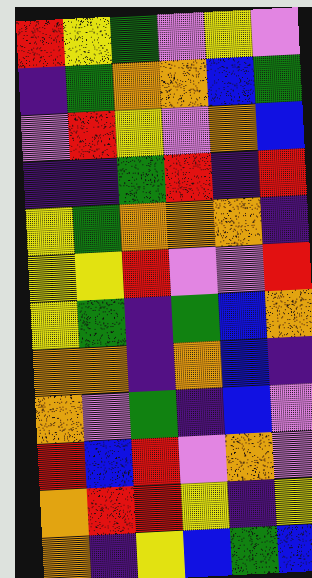[["red", "yellow", "green", "violet", "yellow", "violet"], ["indigo", "green", "orange", "orange", "blue", "green"], ["violet", "red", "yellow", "violet", "orange", "blue"], ["indigo", "indigo", "green", "red", "indigo", "red"], ["yellow", "green", "orange", "orange", "orange", "indigo"], ["yellow", "yellow", "red", "violet", "violet", "red"], ["yellow", "green", "indigo", "green", "blue", "orange"], ["orange", "orange", "indigo", "orange", "blue", "indigo"], ["orange", "violet", "green", "indigo", "blue", "violet"], ["red", "blue", "red", "violet", "orange", "violet"], ["orange", "red", "red", "yellow", "indigo", "yellow"], ["orange", "indigo", "yellow", "blue", "green", "blue"]]